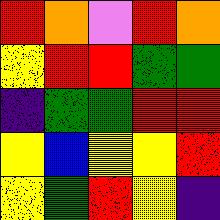[["red", "orange", "violet", "red", "orange"], ["yellow", "red", "red", "green", "green"], ["indigo", "green", "green", "red", "red"], ["yellow", "blue", "yellow", "yellow", "red"], ["yellow", "green", "red", "yellow", "indigo"]]